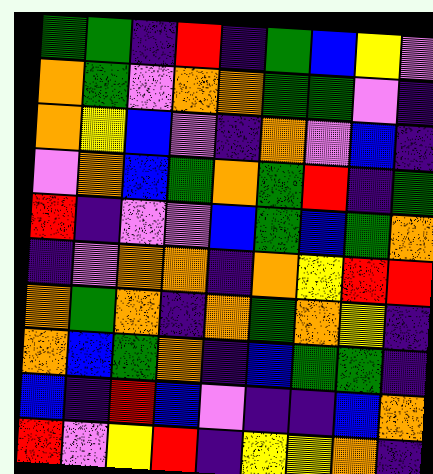[["green", "green", "indigo", "red", "indigo", "green", "blue", "yellow", "violet"], ["orange", "green", "violet", "orange", "orange", "green", "green", "violet", "indigo"], ["orange", "yellow", "blue", "violet", "indigo", "orange", "violet", "blue", "indigo"], ["violet", "orange", "blue", "green", "orange", "green", "red", "indigo", "green"], ["red", "indigo", "violet", "violet", "blue", "green", "blue", "green", "orange"], ["indigo", "violet", "orange", "orange", "indigo", "orange", "yellow", "red", "red"], ["orange", "green", "orange", "indigo", "orange", "green", "orange", "yellow", "indigo"], ["orange", "blue", "green", "orange", "indigo", "blue", "green", "green", "indigo"], ["blue", "indigo", "red", "blue", "violet", "indigo", "indigo", "blue", "orange"], ["red", "violet", "yellow", "red", "indigo", "yellow", "yellow", "orange", "indigo"]]